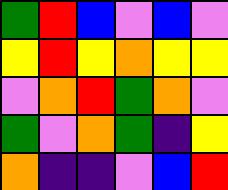[["green", "red", "blue", "violet", "blue", "violet"], ["yellow", "red", "yellow", "orange", "yellow", "yellow"], ["violet", "orange", "red", "green", "orange", "violet"], ["green", "violet", "orange", "green", "indigo", "yellow"], ["orange", "indigo", "indigo", "violet", "blue", "red"]]